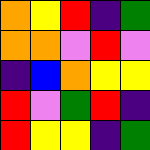[["orange", "yellow", "red", "indigo", "green"], ["orange", "orange", "violet", "red", "violet"], ["indigo", "blue", "orange", "yellow", "yellow"], ["red", "violet", "green", "red", "indigo"], ["red", "yellow", "yellow", "indigo", "green"]]